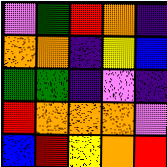[["violet", "green", "red", "orange", "indigo"], ["orange", "orange", "indigo", "yellow", "blue"], ["green", "green", "indigo", "violet", "indigo"], ["red", "orange", "orange", "orange", "violet"], ["blue", "red", "yellow", "orange", "red"]]